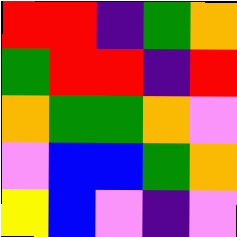[["red", "red", "indigo", "green", "orange"], ["green", "red", "red", "indigo", "red"], ["orange", "green", "green", "orange", "violet"], ["violet", "blue", "blue", "green", "orange"], ["yellow", "blue", "violet", "indigo", "violet"]]